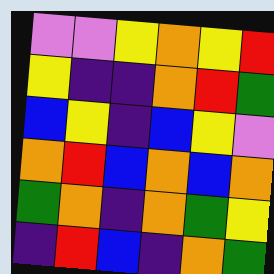[["violet", "violet", "yellow", "orange", "yellow", "red"], ["yellow", "indigo", "indigo", "orange", "red", "green"], ["blue", "yellow", "indigo", "blue", "yellow", "violet"], ["orange", "red", "blue", "orange", "blue", "orange"], ["green", "orange", "indigo", "orange", "green", "yellow"], ["indigo", "red", "blue", "indigo", "orange", "green"]]